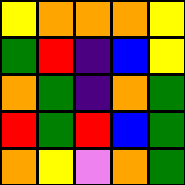[["yellow", "orange", "orange", "orange", "yellow"], ["green", "red", "indigo", "blue", "yellow"], ["orange", "green", "indigo", "orange", "green"], ["red", "green", "red", "blue", "green"], ["orange", "yellow", "violet", "orange", "green"]]